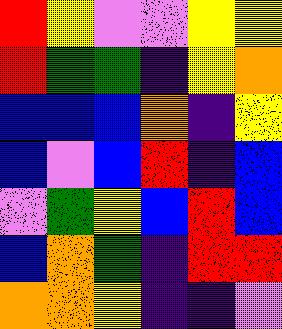[["red", "yellow", "violet", "violet", "yellow", "yellow"], ["red", "green", "green", "indigo", "yellow", "orange"], ["blue", "blue", "blue", "orange", "indigo", "yellow"], ["blue", "violet", "blue", "red", "indigo", "blue"], ["violet", "green", "yellow", "blue", "red", "blue"], ["blue", "orange", "green", "indigo", "red", "red"], ["orange", "orange", "yellow", "indigo", "indigo", "violet"]]